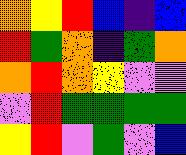[["orange", "yellow", "red", "blue", "indigo", "blue"], ["red", "green", "orange", "indigo", "green", "orange"], ["orange", "red", "orange", "yellow", "violet", "violet"], ["violet", "red", "green", "green", "green", "green"], ["yellow", "red", "violet", "green", "violet", "blue"]]